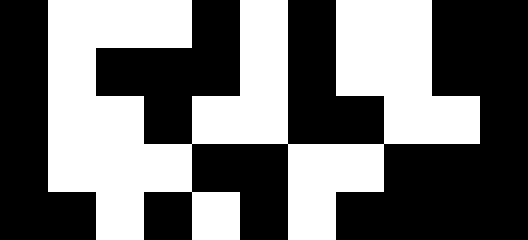[["black", "white", "white", "white", "black", "white", "black", "white", "white", "black", "black"], ["black", "white", "black", "black", "black", "white", "black", "white", "white", "black", "black"], ["black", "white", "white", "black", "white", "white", "black", "black", "white", "white", "black"], ["black", "white", "white", "white", "black", "black", "white", "white", "black", "black", "black"], ["black", "black", "white", "black", "white", "black", "white", "black", "black", "black", "black"]]